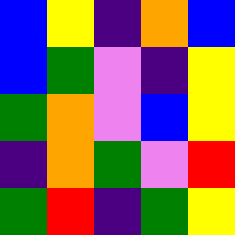[["blue", "yellow", "indigo", "orange", "blue"], ["blue", "green", "violet", "indigo", "yellow"], ["green", "orange", "violet", "blue", "yellow"], ["indigo", "orange", "green", "violet", "red"], ["green", "red", "indigo", "green", "yellow"]]